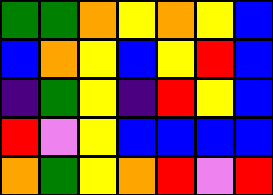[["green", "green", "orange", "yellow", "orange", "yellow", "blue"], ["blue", "orange", "yellow", "blue", "yellow", "red", "blue"], ["indigo", "green", "yellow", "indigo", "red", "yellow", "blue"], ["red", "violet", "yellow", "blue", "blue", "blue", "blue"], ["orange", "green", "yellow", "orange", "red", "violet", "red"]]